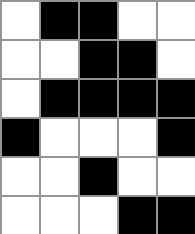[["white", "black", "black", "white", "white"], ["white", "white", "black", "black", "white"], ["white", "black", "black", "black", "black"], ["black", "white", "white", "white", "black"], ["white", "white", "black", "white", "white"], ["white", "white", "white", "black", "black"]]